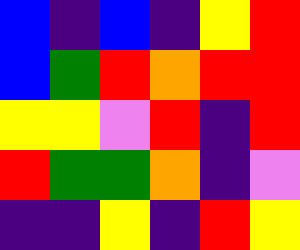[["blue", "indigo", "blue", "indigo", "yellow", "red"], ["blue", "green", "red", "orange", "red", "red"], ["yellow", "yellow", "violet", "red", "indigo", "red"], ["red", "green", "green", "orange", "indigo", "violet"], ["indigo", "indigo", "yellow", "indigo", "red", "yellow"]]